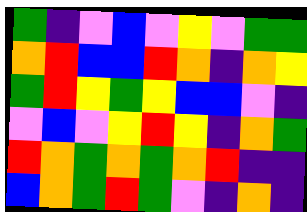[["green", "indigo", "violet", "blue", "violet", "yellow", "violet", "green", "green"], ["orange", "red", "blue", "blue", "red", "orange", "indigo", "orange", "yellow"], ["green", "red", "yellow", "green", "yellow", "blue", "blue", "violet", "indigo"], ["violet", "blue", "violet", "yellow", "red", "yellow", "indigo", "orange", "green"], ["red", "orange", "green", "orange", "green", "orange", "red", "indigo", "indigo"], ["blue", "orange", "green", "red", "green", "violet", "indigo", "orange", "indigo"]]